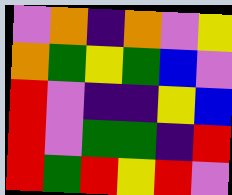[["violet", "orange", "indigo", "orange", "violet", "yellow"], ["orange", "green", "yellow", "green", "blue", "violet"], ["red", "violet", "indigo", "indigo", "yellow", "blue"], ["red", "violet", "green", "green", "indigo", "red"], ["red", "green", "red", "yellow", "red", "violet"]]